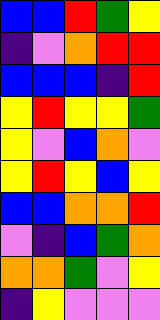[["blue", "blue", "red", "green", "yellow"], ["indigo", "violet", "orange", "red", "red"], ["blue", "blue", "blue", "indigo", "red"], ["yellow", "red", "yellow", "yellow", "green"], ["yellow", "violet", "blue", "orange", "violet"], ["yellow", "red", "yellow", "blue", "yellow"], ["blue", "blue", "orange", "orange", "red"], ["violet", "indigo", "blue", "green", "orange"], ["orange", "orange", "green", "violet", "yellow"], ["indigo", "yellow", "violet", "violet", "violet"]]